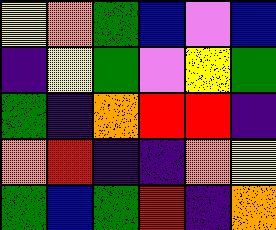[["yellow", "orange", "green", "blue", "violet", "blue"], ["indigo", "yellow", "green", "violet", "yellow", "green"], ["green", "indigo", "orange", "red", "red", "indigo"], ["orange", "red", "indigo", "indigo", "orange", "yellow"], ["green", "blue", "green", "red", "indigo", "orange"]]